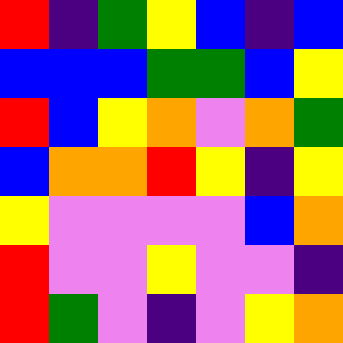[["red", "indigo", "green", "yellow", "blue", "indigo", "blue"], ["blue", "blue", "blue", "green", "green", "blue", "yellow"], ["red", "blue", "yellow", "orange", "violet", "orange", "green"], ["blue", "orange", "orange", "red", "yellow", "indigo", "yellow"], ["yellow", "violet", "violet", "violet", "violet", "blue", "orange"], ["red", "violet", "violet", "yellow", "violet", "violet", "indigo"], ["red", "green", "violet", "indigo", "violet", "yellow", "orange"]]